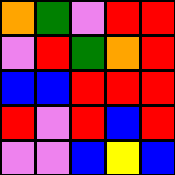[["orange", "green", "violet", "red", "red"], ["violet", "red", "green", "orange", "red"], ["blue", "blue", "red", "red", "red"], ["red", "violet", "red", "blue", "red"], ["violet", "violet", "blue", "yellow", "blue"]]